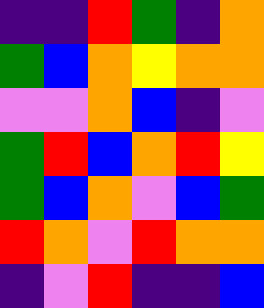[["indigo", "indigo", "red", "green", "indigo", "orange"], ["green", "blue", "orange", "yellow", "orange", "orange"], ["violet", "violet", "orange", "blue", "indigo", "violet"], ["green", "red", "blue", "orange", "red", "yellow"], ["green", "blue", "orange", "violet", "blue", "green"], ["red", "orange", "violet", "red", "orange", "orange"], ["indigo", "violet", "red", "indigo", "indigo", "blue"]]